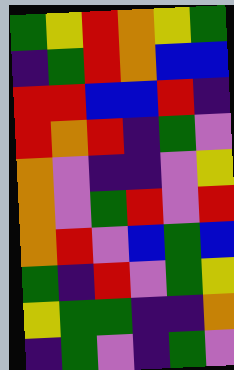[["green", "yellow", "red", "orange", "yellow", "green"], ["indigo", "green", "red", "orange", "blue", "blue"], ["red", "red", "blue", "blue", "red", "indigo"], ["red", "orange", "red", "indigo", "green", "violet"], ["orange", "violet", "indigo", "indigo", "violet", "yellow"], ["orange", "violet", "green", "red", "violet", "red"], ["orange", "red", "violet", "blue", "green", "blue"], ["green", "indigo", "red", "violet", "green", "yellow"], ["yellow", "green", "green", "indigo", "indigo", "orange"], ["indigo", "green", "violet", "indigo", "green", "violet"]]